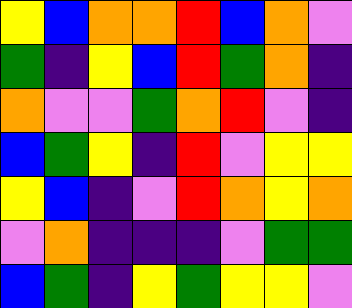[["yellow", "blue", "orange", "orange", "red", "blue", "orange", "violet"], ["green", "indigo", "yellow", "blue", "red", "green", "orange", "indigo"], ["orange", "violet", "violet", "green", "orange", "red", "violet", "indigo"], ["blue", "green", "yellow", "indigo", "red", "violet", "yellow", "yellow"], ["yellow", "blue", "indigo", "violet", "red", "orange", "yellow", "orange"], ["violet", "orange", "indigo", "indigo", "indigo", "violet", "green", "green"], ["blue", "green", "indigo", "yellow", "green", "yellow", "yellow", "violet"]]